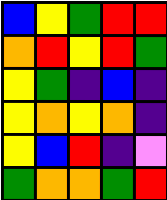[["blue", "yellow", "green", "red", "red"], ["orange", "red", "yellow", "red", "green"], ["yellow", "green", "indigo", "blue", "indigo"], ["yellow", "orange", "yellow", "orange", "indigo"], ["yellow", "blue", "red", "indigo", "violet"], ["green", "orange", "orange", "green", "red"]]